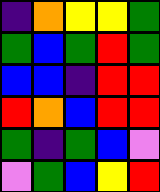[["indigo", "orange", "yellow", "yellow", "green"], ["green", "blue", "green", "red", "green"], ["blue", "blue", "indigo", "red", "red"], ["red", "orange", "blue", "red", "red"], ["green", "indigo", "green", "blue", "violet"], ["violet", "green", "blue", "yellow", "red"]]